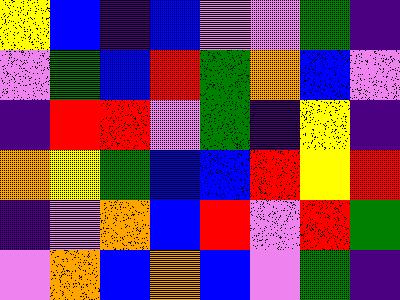[["yellow", "blue", "indigo", "blue", "violet", "violet", "green", "indigo"], ["violet", "green", "blue", "red", "green", "orange", "blue", "violet"], ["indigo", "red", "red", "violet", "green", "indigo", "yellow", "indigo"], ["orange", "yellow", "green", "blue", "blue", "red", "yellow", "red"], ["indigo", "violet", "orange", "blue", "red", "violet", "red", "green"], ["violet", "orange", "blue", "orange", "blue", "violet", "green", "indigo"]]